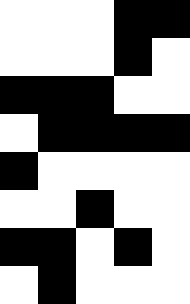[["white", "white", "white", "black", "black"], ["white", "white", "white", "black", "white"], ["black", "black", "black", "white", "white"], ["white", "black", "black", "black", "black"], ["black", "white", "white", "white", "white"], ["white", "white", "black", "white", "white"], ["black", "black", "white", "black", "white"], ["white", "black", "white", "white", "white"]]